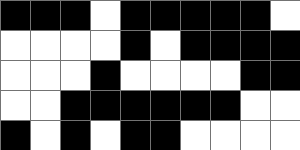[["black", "black", "black", "white", "black", "black", "black", "black", "black", "white"], ["white", "white", "white", "white", "black", "white", "black", "black", "black", "black"], ["white", "white", "white", "black", "white", "white", "white", "white", "black", "black"], ["white", "white", "black", "black", "black", "black", "black", "black", "white", "white"], ["black", "white", "black", "white", "black", "black", "white", "white", "white", "white"]]